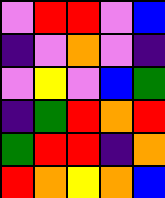[["violet", "red", "red", "violet", "blue"], ["indigo", "violet", "orange", "violet", "indigo"], ["violet", "yellow", "violet", "blue", "green"], ["indigo", "green", "red", "orange", "red"], ["green", "red", "red", "indigo", "orange"], ["red", "orange", "yellow", "orange", "blue"]]